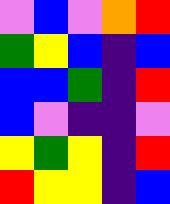[["violet", "blue", "violet", "orange", "red"], ["green", "yellow", "blue", "indigo", "blue"], ["blue", "blue", "green", "indigo", "red"], ["blue", "violet", "indigo", "indigo", "violet"], ["yellow", "green", "yellow", "indigo", "red"], ["red", "yellow", "yellow", "indigo", "blue"]]